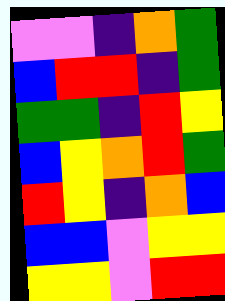[["violet", "violet", "indigo", "orange", "green"], ["blue", "red", "red", "indigo", "green"], ["green", "green", "indigo", "red", "yellow"], ["blue", "yellow", "orange", "red", "green"], ["red", "yellow", "indigo", "orange", "blue"], ["blue", "blue", "violet", "yellow", "yellow"], ["yellow", "yellow", "violet", "red", "red"]]